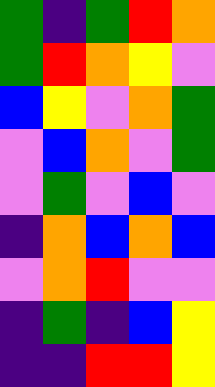[["green", "indigo", "green", "red", "orange"], ["green", "red", "orange", "yellow", "violet"], ["blue", "yellow", "violet", "orange", "green"], ["violet", "blue", "orange", "violet", "green"], ["violet", "green", "violet", "blue", "violet"], ["indigo", "orange", "blue", "orange", "blue"], ["violet", "orange", "red", "violet", "violet"], ["indigo", "green", "indigo", "blue", "yellow"], ["indigo", "indigo", "red", "red", "yellow"]]